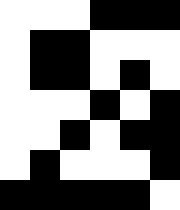[["white", "white", "white", "black", "black", "black"], ["white", "black", "black", "white", "white", "white"], ["white", "black", "black", "white", "black", "white"], ["white", "white", "white", "black", "white", "black"], ["white", "white", "black", "white", "black", "black"], ["white", "black", "white", "white", "white", "black"], ["black", "black", "black", "black", "black", "white"]]